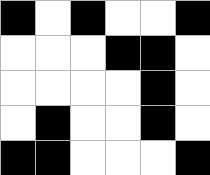[["black", "white", "black", "white", "white", "black"], ["white", "white", "white", "black", "black", "white"], ["white", "white", "white", "white", "black", "white"], ["white", "black", "white", "white", "black", "white"], ["black", "black", "white", "white", "white", "black"]]